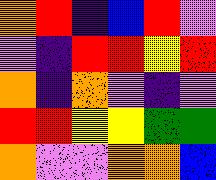[["orange", "red", "indigo", "blue", "red", "violet"], ["violet", "indigo", "red", "red", "yellow", "red"], ["orange", "indigo", "orange", "violet", "indigo", "violet"], ["red", "red", "yellow", "yellow", "green", "green"], ["orange", "violet", "violet", "orange", "orange", "blue"]]